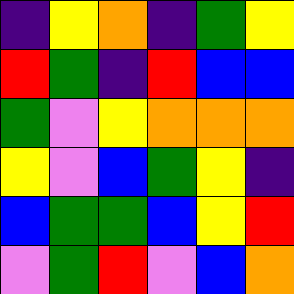[["indigo", "yellow", "orange", "indigo", "green", "yellow"], ["red", "green", "indigo", "red", "blue", "blue"], ["green", "violet", "yellow", "orange", "orange", "orange"], ["yellow", "violet", "blue", "green", "yellow", "indigo"], ["blue", "green", "green", "blue", "yellow", "red"], ["violet", "green", "red", "violet", "blue", "orange"]]